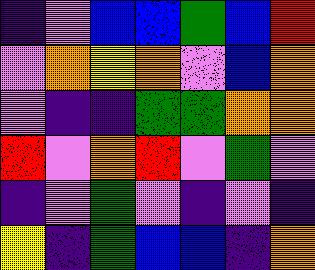[["indigo", "violet", "blue", "blue", "green", "blue", "red"], ["violet", "orange", "yellow", "orange", "violet", "blue", "orange"], ["violet", "indigo", "indigo", "green", "green", "orange", "orange"], ["red", "violet", "orange", "red", "violet", "green", "violet"], ["indigo", "violet", "green", "violet", "indigo", "violet", "indigo"], ["yellow", "indigo", "green", "blue", "blue", "indigo", "orange"]]